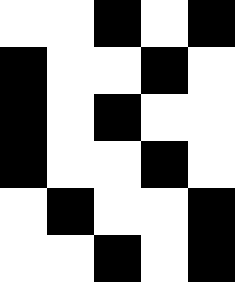[["white", "white", "black", "white", "black"], ["black", "white", "white", "black", "white"], ["black", "white", "black", "white", "white"], ["black", "white", "white", "black", "white"], ["white", "black", "white", "white", "black"], ["white", "white", "black", "white", "black"]]